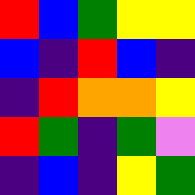[["red", "blue", "green", "yellow", "yellow"], ["blue", "indigo", "red", "blue", "indigo"], ["indigo", "red", "orange", "orange", "yellow"], ["red", "green", "indigo", "green", "violet"], ["indigo", "blue", "indigo", "yellow", "green"]]